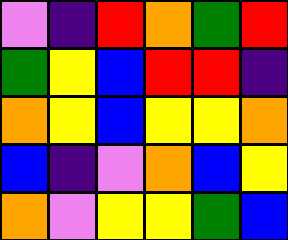[["violet", "indigo", "red", "orange", "green", "red"], ["green", "yellow", "blue", "red", "red", "indigo"], ["orange", "yellow", "blue", "yellow", "yellow", "orange"], ["blue", "indigo", "violet", "orange", "blue", "yellow"], ["orange", "violet", "yellow", "yellow", "green", "blue"]]